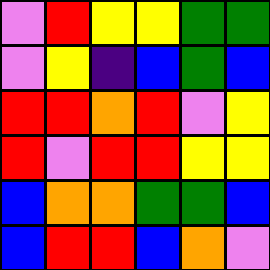[["violet", "red", "yellow", "yellow", "green", "green"], ["violet", "yellow", "indigo", "blue", "green", "blue"], ["red", "red", "orange", "red", "violet", "yellow"], ["red", "violet", "red", "red", "yellow", "yellow"], ["blue", "orange", "orange", "green", "green", "blue"], ["blue", "red", "red", "blue", "orange", "violet"]]